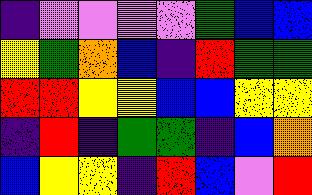[["indigo", "violet", "violet", "violet", "violet", "green", "blue", "blue"], ["yellow", "green", "orange", "blue", "indigo", "red", "green", "green"], ["red", "red", "yellow", "yellow", "blue", "blue", "yellow", "yellow"], ["indigo", "red", "indigo", "green", "green", "indigo", "blue", "orange"], ["blue", "yellow", "yellow", "indigo", "red", "blue", "violet", "red"]]